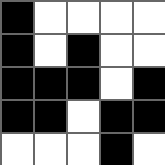[["black", "white", "white", "white", "white"], ["black", "white", "black", "white", "white"], ["black", "black", "black", "white", "black"], ["black", "black", "white", "black", "black"], ["white", "white", "white", "black", "white"]]